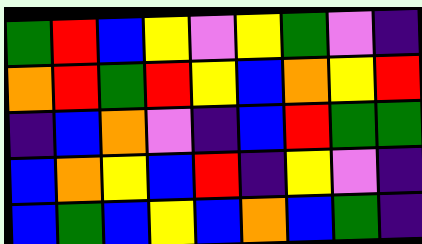[["green", "red", "blue", "yellow", "violet", "yellow", "green", "violet", "indigo"], ["orange", "red", "green", "red", "yellow", "blue", "orange", "yellow", "red"], ["indigo", "blue", "orange", "violet", "indigo", "blue", "red", "green", "green"], ["blue", "orange", "yellow", "blue", "red", "indigo", "yellow", "violet", "indigo"], ["blue", "green", "blue", "yellow", "blue", "orange", "blue", "green", "indigo"]]